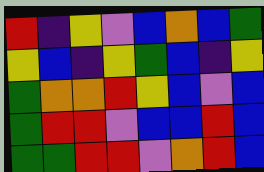[["red", "indigo", "yellow", "violet", "blue", "orange", "blue", "green"], ["yellow", "blue", "indigo", "yellow", "green", "blue", "indigo", "yellow"], ["green", "orange", "orange", "red", "yellow", "blue", "violet", "blue"], ["green", "red", "red", "violet", "blue", "blue", "red", "blue"], ["green", "green", "red", "red", "violet", "orange", "red", "blue"]]